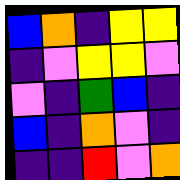[["blue", "orange", "indigo", "yellow", "yellow"], ["indigo", "violet", "yellow", "yellow", "violet"], ["violet", "indigo", "green", "blue", "indigo"], ["blue", "indigo", "orange", "violet", "indigo"], ["indigo", "indigo", "red", "violet", "orange"]]